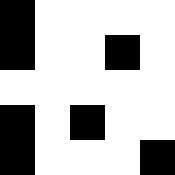[["black", "white", "white", "white", "white"], ["black", "white", "white", "black", "white"], ["white", "white", "white", "white", "white"], ["black", "white", "black", "white", "white"], ["black", "white", "white", "white", "black"]]